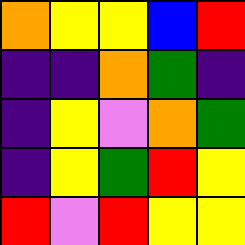[["orange", "yellow", "yellow", "blue", "red"], ["indigo", "indigo", "orange", "green", "indigo"], ["indigo", "yellow", "violet", "orange", "green"], ["indigo", "yellow", "green", "red", "yellow"], ["red", "violet", "red", "yellow", "yellow"]]